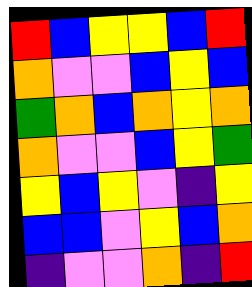[["red", "blue", "yellow", "yellow", "blue", "red"], ["orange", "violet", "violet", "blue", "yellow", "blue"], ["green", "orange", "blue", "orange", "yellow", "orange"], ["orange", "violet", "violet", "blue", "yellow", "green"], ["yellow", "blue", "yellow", "violet", "indigo", "yellow"], ["blue", "blue", "violet", "yellow", "blue", "orange"], ["indigo", "violet", "violet", "orange", "indigo", "red"]]